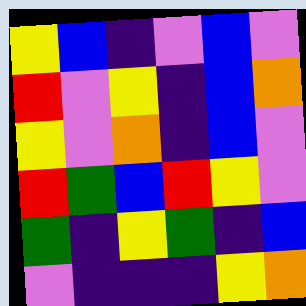[["yellow", "blue", "indigo", "violet", "blue", "violet"], ["red", "violet", "yellow", "indigo", "blue", "orange"], ["yellow", "violet", "orange", "indigo", "blue", "violet"], ["red", "green", "blue", "red", "yellow", "violet"], ["green", "indigo", "yellow", "green", "indigo", "blue"], ["violet", "indigo", "indigo", "indigo", "yellow", "orange"]]